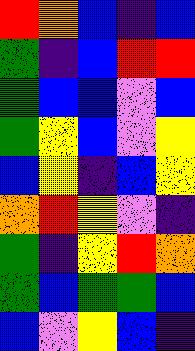[["red", "orange", "blue", "indigo", "blue"], ["green", "indigo", "blue", "red", "red"], ["green", "blue", "blue", "violet", "blue"], ["green", "yellow", "blue", "violet", "yellow"], ["blue", "yellow", "indigo", "blue", "yellow"], ["orange", "red", "yellow", "violet", "indigo"], ["green", "indigo", "yellow", "red", "orange"], ["green", "blue", "green", "green", "blue"], ["blue", "violet", "yellow", "blue", "indigo"]]